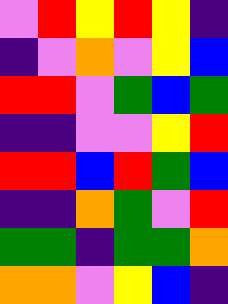[["violet", "red", "yellow", "red", "yellow", "indigo"], ["indigo", "violet", "orange", "violet", "yellow", "blue"], ["red", "red", "violet", "green", "blue", "green"], ["indigo", "indigo", "violet", "violet", "yellow", "red"], ["red", "red", "blue", "red", "green", "blue"], ["indigo", "indigo", "orange", "green", "violet", "red"], ["green", "green", "indigo", "green", "green", "orange"], ["orange", "orange", "violet", "yellow", "blue", "indigo"]]